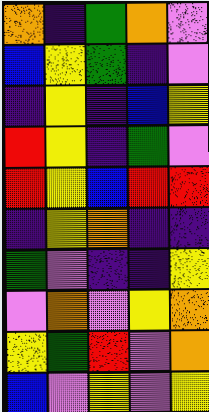[["orange", "indigo", "green", "orange", "violet"], ["blue", "yellow", "green", "indigo", "violet"], ["indigo", "yellow", "indigo", "blue", "yellow"], ["red", "yellow", "indigo", "green", "violet"], ["red", "yellow", "blue", "red", "red"], ["indigo", "yellow", "orange", "indigo", "indigo"], ["green", "violet", "indigo", "indigo", "yellow"], ["violet", "orange", "violet", "yellow", "orange"], ["yellow", "green", "red", "violet", "orange"], ["blue", "violet", "yellow", "violet", "yellow"]]